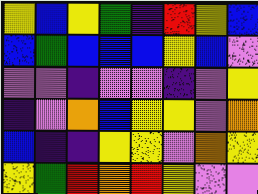[["yellow", "blue", "yellow", "green", "indigo", "red", "yellow", "blue"], ["blue", "green", "blue", "blue", "blue", "yellow", "blue", "violet"], ["violet", "violet", "indigo", "violet", "violet", "indigo", "violet", "yellow"], ["indigo", "violet", "orange", "blue", "yellow", "yellow", "violet", "orange"], ["blue", "indigo", "indigo", "yellow", "yellow", "violet", "orange", "yellow"], ["yellow", "green", "red", "orange", "red", "yellow", "violet", "violet"]]